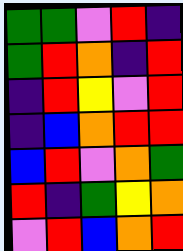[["green", "green", "violet", "red", "indigo"], ["green", "red", "orange", "indigo", "red"], ["indigo", "red", "yellow", "violet", "red"], ["indigo", "blue", "orange", "red", "red"], ["blue", "red", "violet", "orange", "green"], ["red", "indigo", "green", "yellow", "orange"], ["violet", "red", "blue", "orange", "red"]]